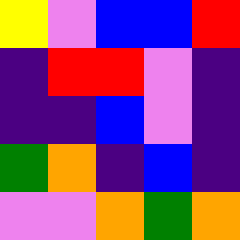[["yellow", "violet", "blue", "blue", "red"], ["indigo", "red", "red", "violet", "indigo"], ["indigo", "indigo", "blue", "violet", "indigo"], ["green", "orange", "indigo", "blue", "indigo"], ["violet", "violet", "orange", "green", "orange"]]